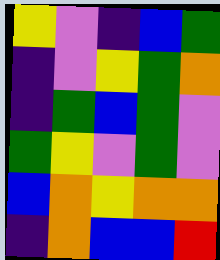[["yellow", "violet", "indigo", "blue", "green"], ["indigo", "violet", "yellow", "green", "orange"], ["indigo", "green", "blue", "green", "violet"], ["green", "yellow", "violet", "green", "violet"], ["blue", "orange", "yellow", "orange", "orange"], ["indigo", "orange", "blue", "blue", "red"]]